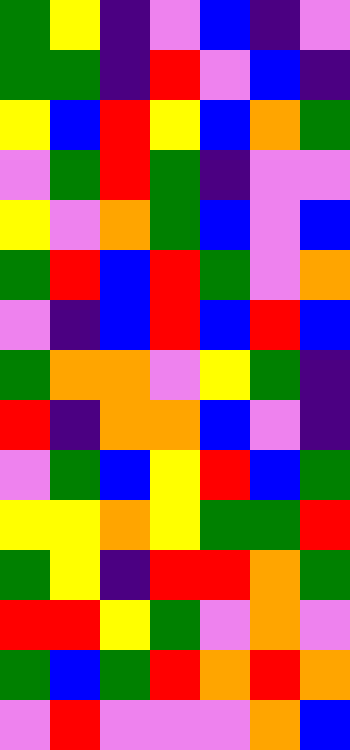[["green", "yellow", "indigo", "violet", "blue", "indigo", "violet"], ["green", "green", "indigo", "red", "violet", "blue", "indigo"], ["yellow", "blue", "red", "yellow", "blue", "orange", "green"], ["violet", "green", "red", "green", "indigo", "violet", "violet"], ["yellow", "violet", "orange", "green", "blue", "violet", "blue"], ["green", "red", "blue", "red", "green", "violet", "orange"], ["violet", "indigo", "blue", "red", "blue", "red", "blue"], ["green", "orange", "orange", "violet", "yellow", "green", "indigo"], ["red", "indigo", "orange", "orange", "blue", "violet", "indigo"], ["violet", "green", "blue", "yellow", "red", "blue", "green"], ["yellow", "yellow", "orange", "yellow", "green", "green", "red"], ["green", "yellow", "indigo", "red", "red", "orange", "green"], ["red", "red", "yellow", "green", "violet", "orange", "violet"], ["green", "blue", "green", "red", "orange", "red", "orange"], ["violet", "red", "violet", "violet", "violet", "orange", "blue"]]